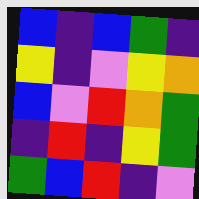[["blue", "indigo", "blue", "green", "indigo"], ["yellow", "indigo", "violet", "yellow", "orange"], ["blue", "violet", "red", "orange", "green"], ["indigo", "red", "indigo", "yellow", "green"], ["green", "blue", "red", "indigo", "violet"]]